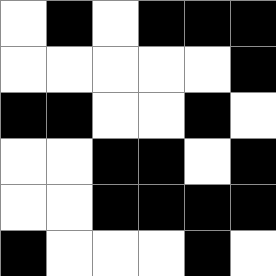[["white", "black", "white", "black", "black", "black"], ["white", "white", "white", "white", "white", "black"], ["black", "black", "white", "white", "black", "white"], ["white", "white", "black", "black", "white", "black"], ["white", "white", "black", "black", "black", "black"], ["black", "white", "white", "white", "black", "white"]]